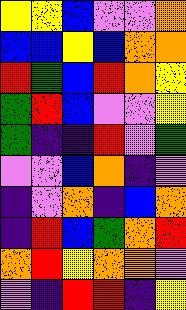[["yellow", "yellow", "blue", "violet", "violet", "orange"], ["blue", "blue", "yellow", "blue", "orange", "orange"], ["red", "green", "blue", "red", "orange", "yellow"], ["green", "red", "blue", "violet", "violet", "yellow"], ["green", "indigo", "indigo", "red", "violet", "green"], ["violet", "violet", "blue", "orange", "indigo", "violet"], ["indigo", "violet", "orange", "indigo", "blue", "orange"], ["indigo", "red", "blue", "green", "orange", "red"], ["orange", "red", "yellow", "orange", "orange", "violet"], ["violet", "indigo", "red", "red", "indigo", "yellow"]]